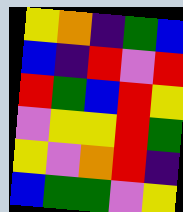[["yellow", "orange", "indigo", "green", "blue"], ["blue", "indigo", "red", "violet", "red"], ["red", "green", "blue", "red", "yellow"], ["violet", "yellow", "yellow", "red", "green"], ["yellow", "violet", "orange", "red", "indigo"], ["blue", "green", "green", "violet", "yellow"]]